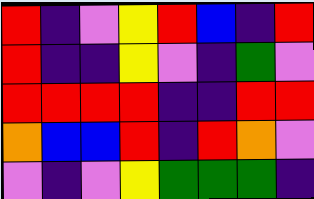[["red", "indigo", "violet", "yellow", "red", "blue", "indigo", "red"], ["red", "indigo", "indigo", "yellow", "violet", "indigo", "green", "violet"], ["red", "red", "red", "red", "indigo", "indigo", "red", "red"], ["orange", "blue", "blue", "red", "indigo", "red", "orange", "violet"], ["violet", "indigo", "violet", "yellow", "green", "green", "green", "indigo"]]